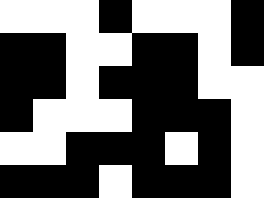[["white", "white", "white", "black", "white", "white", "white", "black"], ["black", "black", "white", "white", "black", "black", "white", "black"], ["black", "black", "white", "black", "black", "black", "white", "white"], ["black", "white", "white", "white", "black", "black", "black", "white"], ["white", "white", "black", "black", "black", "white", "black", "white"], ["black", "black", "black", "white", "black", "black", "black", "white"]]